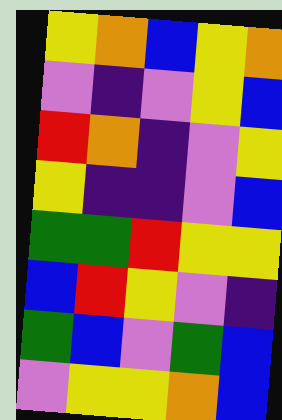[["yellow", "orange", "blue", "yellow", "orange"], ["violet", "indigo", "violet", "yellow", "blue"], ["red", "orange", "indigo", "violet", "yellow"], ["yellow", "indigo", "indigo", "violet", "blue"], ["green", "green", "red", "yellow", "yellow"], ["blue", "red", "yellow", "violet", "indigo"], ["green", "blue", "violet", "green", "blue"], ["violet", "yellow", "yellow", "orange", "blue"]]